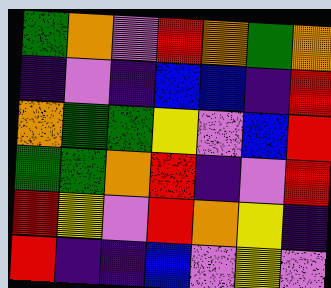[["green", "orange", "violet", "red", "orange", "green", "orange"], ["indigo", "violet", "indigo", "blue", "blue", "indigo", "red"], ["orange", "green", "green", "yellow", "violet", "blue", "red"], ["green", "green", "orange", "red", "indigo", "violet", "red"], ["red", "yellow", "violet", "red", "orange", "yellow", "indigo"], ["red", "indigo", "indigo", "blue", "violet", "yellow", "violet"]]